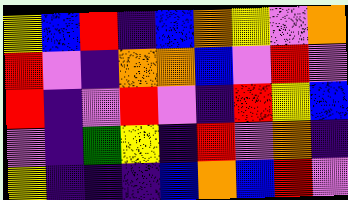[["yellow", "blue", "red", "indigo", "blue", "orange", "yellow", "violet", "orange"], ["red", "violet", "indigo", "orange", "orange", "blue", "violet", "red", "violet"], ["red", "indigo", "violet", "red", "violet", "indigo", "red", "yellow", "blue"], ["violet", "indigo", "green", "yellow", "indigo", "red", "violet", "orange", "indigo"], ["yellow", "indigo", "indigo", "indigo", "blue", "orange", "blue", "red", "violet"]]